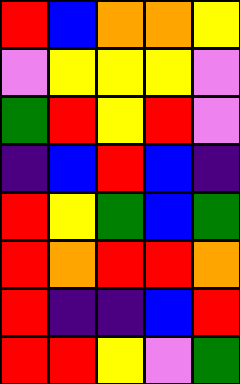[["red", "blue", "orange", "orange", "yellow"], ["violet", "yellow", "yellow", "yellow", "violet"], ["green", "red", "yellow", "red", "violet"], ["indigo", "blue", "red", "blue", "indigo"], ["red", "yellow", "green", "blue", "green"], ["red", "orange", "red", "red", "orange"], ["red", "indigo", "indigo", "blue", "red"], ["red", "red", "yellow", "violet", "green"]]